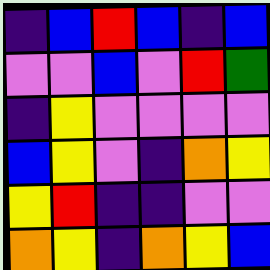[["indigo", "blue", "red", "blue", "indigo", "blue"], ["violet", "violet", "blue", "violet", "red", "green"], ["indigo", "yellow", "violet", "violet", "violet", "violet"], ["blue", "yellow", "violet", "indigo", "orange", "yellow"], ["yellow", "red", "indigo", "indigo", "violet", "violet"], ["orange", "yellow", "indigo", "orange", "yellow", "blue"]]